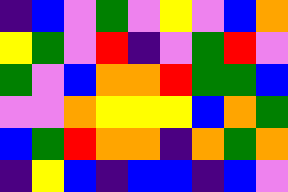[["indigo", "blue", "violet", "green", "violet", "yellow", "violet", "blue", "orange"], ["yellow", "green", "violet", "red", "indigo", "violet", "green", "red", "violet"], ["green", "violet", "blue", "orange", "orange", "red", "green", "green", "blue"], ["violet", "violet", "orange", "yellow", "yellow", "yellow", "blue", "orange", "green"], ["blue", "green", "red", "orange", "orange", "indigo", "orange", "green", "orange"], ["indigo", "yellow", "blue", "indigo", "blue", "blue", "indigo", "blue", "violet"]]